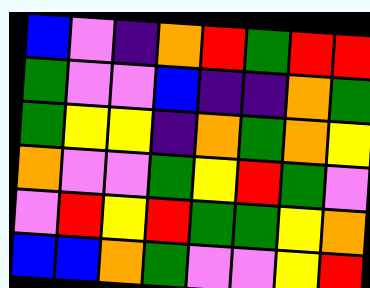[["blue", "violet", "indigo", "orange", "red", "green", "red", "red"], ["green", "violet", "violet", "blue", "indigo", "indigo", "orange", "green"], ["green", "yellow", "yellow", "indigo", "orange", "green", "orange", "yellow"], ["orange", "violet", "violet", "green", "yellow", "red", "green", "violet"], ["violet", "red", "yellow", "red", "green", "green", "yellow", "orange"], ["blue", "blue", "orange", "green", "violet", "violet", "yellow", "red"]]